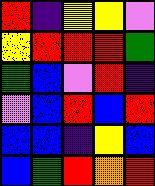[["red", "indigo", "yellow", "yellow", "violet"], ["yellow", "red", "red", "red", "green"], ["green", "blue", "violet", "red", "indigo"], ["violet", "blue", "red", "blue", "red"], ["blue", "blue", "indigo", "yellow", "blue"], ["blue", "green", "red", "orange", "red"]]